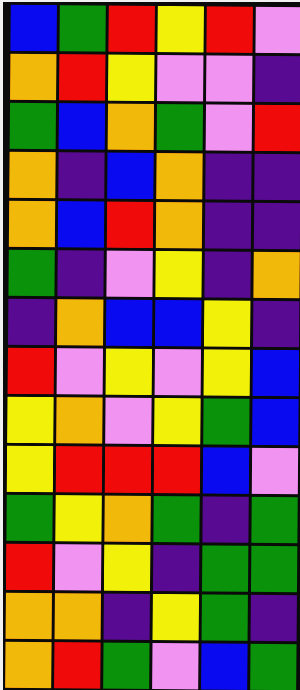[["blue", "green", "red", "yellow", "red", "violet"], ["orange", "red", "yellow", "violet", "violet", "indigo"], ["green", "blue", "orange", "green", "violet", "red"], ["orange", "indigo", "blue", "orange", "indigo", "indigo"], ["orange", "blue", "red", "orange", "indigo", "indigo"], ["green", "indigo", "violet", "yellow", "indigo", "orange"], ["indigo", "orange", "blue", "blue", "yellow", "indigo"], ["red", "violet", "yellow", "violet", "yellow", "blue"], ["yellow", "orange", "violet", "yellow", "green", "blue"], ["yellow", "red", "red", "red", "blue", "violet"], ["green", "yellow", "orange", "green", "indigo", "green"], ["red", "violet", "yellow", "indigo", "green", "green"], ["orange", "orange", "indigo", "yellow", "green", "indigo"], ["orange", "red", "green", "violet", "blue", "green"]]